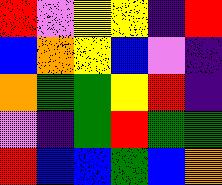[["red", "violet", "yellow", "yellow", "indigo", "red"], ["blue", "orange", "yellow", "blue", "violet", "indigo"], ["orange", "green", "green", "yellow", "red", "indigo"], ["violet", "indigo", "green", "red", "green", "green"], ["red", "blue", "blue", "green", "blue", "orange"]]